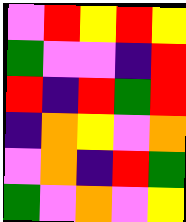[["violet", "red", "yellow", "red", "yellow"], ["green", "violet", "violet", "indigo", "red"], ["red", "indigo", "red", "green", "red"], ["indigo", "orange", "yellow", "violet", "orange"], ["violet", "orange", "indigo", "red", "green"], ["green", "violet", "orange", "violet", "yellow"]]